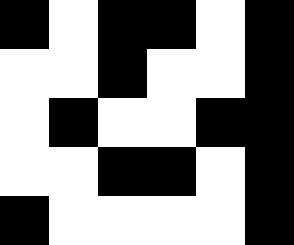[["black", "white", "black", "black", "white", "black"], ["white", "white", "black", "white", "white", "black"], ["white", "black", "white", "white", "black", "black"], ["white", "white", "black", "black", "white", "black"], ["black", "white", "white", "white", "white", "black"]]